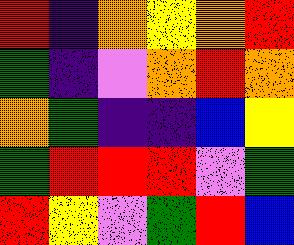[["red", "indigo", "orange", "yellow", "orange", "red"], ["green", "indigo", "violet", "orange", "red", "orange"], ["orange", "green", "indigo", "indigo", "blue", "yellow"], ["green", "red", "red", "red", "violet", "green"], ["red", "yellow", "violet", "green", "red", "blue"]]